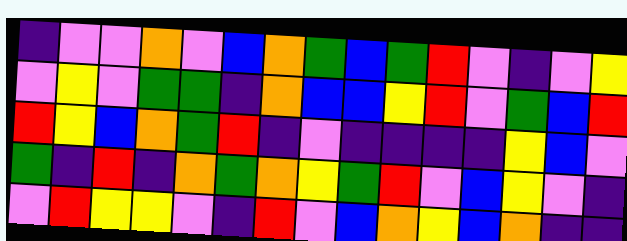[["indigo", "violet", "violet", "orange", "violet", "blue", "orange", "green", "blue", "green", "red", "violet", "indigo", "violet", "yellow"], ["violet", "yellow", "violet", "green", "green", "indigo", "orange", "blue", "blue", "yellow", "red", "violet", "green", "blue", "red"], ["red", "yellow", "blue", "orange", "green", "red", "indigo", "violet", "indigo", "indigo", "indigo", "indigo", "yellow", "blue", "violet"], ["green", "indigo", "red", "indigo", "orange", "green", "orange", "yellow", "green", "red", "violet", "blue", "yellow", "violet", "indigo"], ["violet", "red", "yellow", "yellow", "violet", "indigo", "red", "violet", "blue", "orange", "yellow", "blue", "orange", "indigo", "indigo"]]